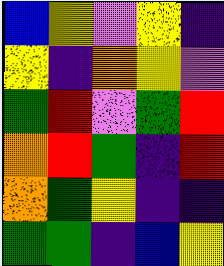[["blue", "yellow", "violet", "yellow", "indigo"], ["yellow", "indigo", "orange", "yellow", "violet"], ["green", "red", "violet", "green", "red"], ["orange", "red", "green", "indigo", "red"], ["orange", "green", "yellow", "indigo", "indigo"], ["green", "green", "indigo", "blue", "yellow"]]